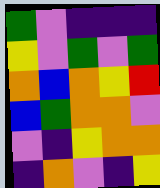[["green", "violet", "indigo", "indigo", "indigo"], ["yellow", "violet", "green", "violet", "green"], ["orange", "blue", "orange", "yellow", "red"], ["blue", "green", "orange", "orange", "violet"], ["violet", "indigo", "yellow", "orange", "orange"], ["indigo", "orange", "violet", "indigo", "yellow"]]